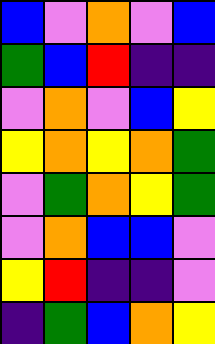[["blue", "violet", "orange", "violet", "blue"], ["green", "blue", "red", "indigo", "indigo"], ["violet", "orange", "violet", "blue", "yellow"], ["yellow", "orange", "yellow", "orange", "green"], ["violet", "green", "orange", "yellow", "green"], ["violet", "orange", "blue", "blue", "violet"], ["yellow", "red", "indigo", "indigo", "violet"], ["indigo", "green", "blue", "orange", "yellow"]]